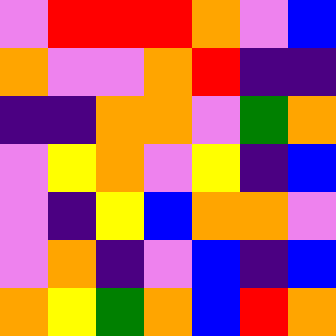[["violet", "red", "red", "red", "orange", "violet", "blue"], ["orange", "violet", "violet", "orange", "red", "indigo", "indigo"], ["indigo", "indigo", "orange", "orange", "violet", "green", "orange"], ["violet", "yellow", "orange", "violet", "yellow", "indigo", "blue"], ["violet", "indigo", "yellow", "blue", "orange", "orange", "violet"], ["violet", "orange", "indigo", "violet", "blue", "indigo", "blue"], ["orange", "yellow", "green", "orange", "blue", "red", "orange"]]